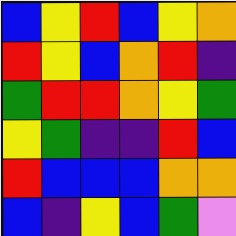[["blue", "yellow", "red", "blue", "yellow", "orange"], ["red", "yellow", "blue", "orange", "red", "indigo"], ["green", "red", "red", "orange", "yellow", "green"], ["yellow", "green", "indigo", "indigo", "red", "blue"], ["red", "blue", "blue", "blue", "orange", "orange"], ["blue", "indigo", "yellow", "blue", "green", "violet"]]